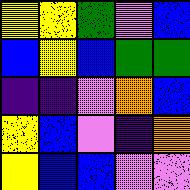[["yellow", "yellow", "green", "violet", "blue"], ["blue", "yellow", "blue", "green", "green"], ["indigo", "indigo", "violet", "orange", "blue"], ["yellow", "blue", "violet", "indigo", "orange"], ["yellow", "blue", "blue", "violet", "violet"]]